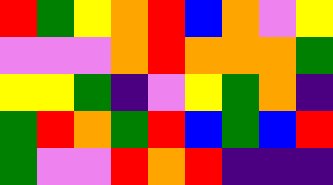[["red", "green", "yellow", "orange", "red", "blue", "orange", "violet", "yellow"], ["violet", "violet", "violet", "orange", "red", "orange", "orange", "orange", "green"], ["yellow", "yellow", "green", "indigo", "violet", "yellow", "green", "orange", "indigo"], ["green", "red", "orange", "green", "red", "blue", "green", "blue", "red"], ["green", "violet", "violet", "red", "orange", "red", "indigo", "indigo", "indigo"]]